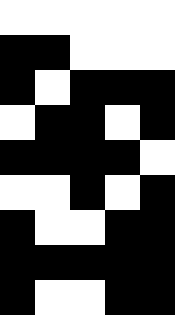[["white", "white", "white", "white", "white"], ["black", "black", "white", "white", "white"], ["black", "white", "black", "black", "black"], ["white", "black", "black", "white", "black"], ["black", "black", "black", "black", "white"], ["white", "white", "black", "white", "black"], ["black", "white", "white", "black", "black"], ["black", "black", "black", "black", "black"], ["black", "white", "white", "black", "black"]]